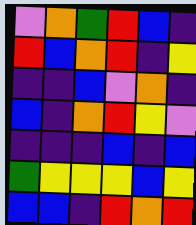[["violet", "orange", "green", "red", "blue", "indigo"], ["red", "blue", "orange", "red", "indigo", "yellow"], ["indigo", "indigo", "blue", "violet", "orange", "indigo"], ["blue", "indigo", "orange", "red", "yellow", "violet"], ["indigo", "indigo", "indigo", "blue", "indigo", "blue"], ["green", "yellow", "yellow", "yellow", "blue", "yellow"], ["blue", "blue", "indigo", "red", "orange", "red"]]